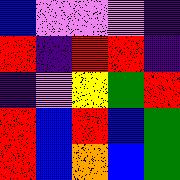[["blue", "violet", "violet", "violet", "indigo"], ["red", "indigo", "red", "red", "indigo"], ["indigo", "violet", "yellow", "green", "red"], ["red", "blue", "red", "blue", "green"], ["red", "blue", "orange", "blue", "green"]]